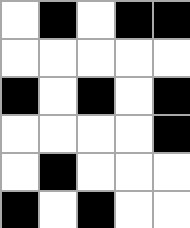[["white", "black", "white", "black", "black"], ["white", "white", "white", "white", "white"], ["black", "white", "black", "white", "black"], ["white", "white", "white", "white", "black"], ["white", "black", "white", "white", "white"], ["black", "white", "black", "white", "white"]]